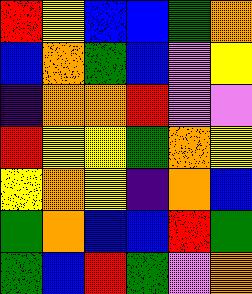[["red", "yellow", "blue", "blue", "green", "orange"], ["blue", "orange", "green", "blue", "violet", "yellow"], ["indigo", "orange", "orange", "red", "violet", "violet"], ["red", "yellow", "yellow", "green", "orange", "yellow"], ["yellow", "orange", "yellow", "indigo", "orange", "blue"], ["green", "orange", "blue", "blue", "red", "green"], ["green", "blue", "red", "green", "violet", "orange"]]